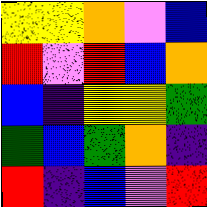[["yellow", "yellow", "orange", "violet", "blue"], ["red", "violet", "red", "blue", "orange"], ["blue", "indigo", "yellow", "yellow", "green"], ["green", "blue", "green", "orange", "indigo"], ["red", "indigo", "blue", "violet", "red"]]